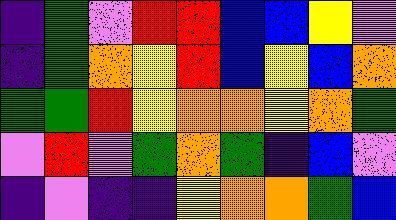[["indigo", "green", "violet", "red", "red", "blue", "blue", "yellow", "violet"], ["indigo", "green", "orange", "yellow", "red", "blue", "yellow", "blue", "orange"], ["green", "green", "red", "yellow", "orange", "orange", "yellow", "orange", "green"], ["violet", "red", "violet", "green", "orange", "green", "indigo", "blue", "violet"], ["indigo", "violet", "indigo", "indigo", "yellow", "orange", "orange", "green", "blue"]]